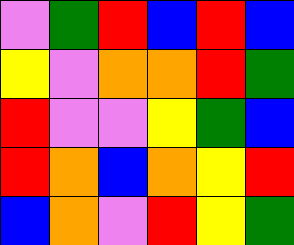[["violet", "green", "red", "blue", "red", "blue"], ["yellow", "violet", "orange", "orange", "red", "green"], ["red", "violet", "violet", "yellow", "green", "blue"], ["red", "orange", "blue", "orange", "yellow", "red"], ["blue", "orange", "violet", "red", "yellow", "green"]]